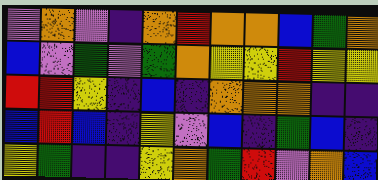[["violet", "orange", "violet", "indigo", "orange", "red", "orange", "orange", "blue", "green", "orange"], ["blue", "violet", "green", "violet", "green", "orange", "yellow", "yellow", "red", "yellow", "yellow"], ["red", "red", "yellow", "indigo", "blue", "indigo", "orange", "orange", "orange", "indigo", "indigo"], ["blue", "red", "blue", "indigo", "yellow", "violet", "blue", "indigo", "green", "blue", "indigo"], ["yellow", "green", "indigo", "indigo", "yellow", "orange", "green", "red", "violet", "orange", "blue"]]